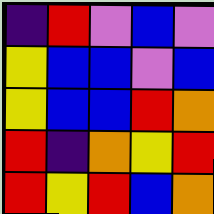[["indigo", "red", "violet", "blue", "violet"], ["yellow", "blue", "blue", "violet", "blue"], ["yellow", "blue", "blue", "red", "orange"], ["red", "indigo", "orange", "yellow", "red"], ["red", "yellow", "red", "blue", "orange"]]